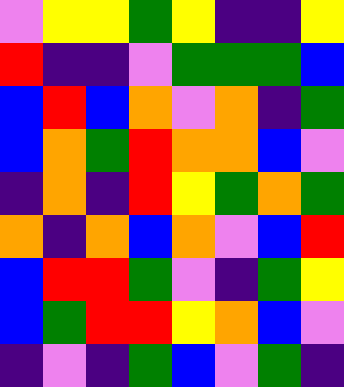[["violet", "yellow", "yellow", "green", "yellow", "indigo", "indigo", "yellow"], ["red", "indigo", "indigo", "violet", "green", "green", "green", "blue"], ["blue", "red", "blue", "orange", "violet", "orange", "indigo", "green"], ["blue", "orange", "green", "red", "orange", "orange", "blue", "violet"], ["indigo", "orange", "indigo", "red", "yellow", "green", "orange", "green"], ["orange", "indigo", "orange", "blue", "orange", "violet", "blue", "red"], ["blue", "red", "red", "green", "violet", "indigo", "green", "yellow"], ["blue", "green", "red", "red", "yellow", "orange", "blue", "violet"], ["indigo", "violet", "indigo", "green", "blue", "violet", "green", "indigo"]]